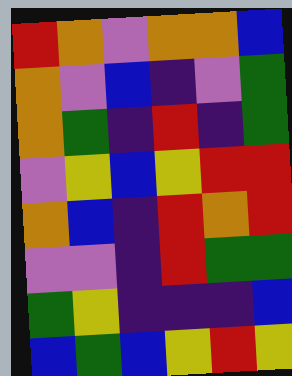[["red", "orange", "violet", "orange", "orange", "blue"], ["orange", "violet", "blue", "indigo", "violet", "green"], ["orange", "green", "indigo", "red", "indigo", "green"], ["violet", "yellow", "blue", "yellow", "red", "red"], ["orange", "blue", "indigo", "red", "orange", "red"], ["violet", "violet", "indigo", "red", "green", "green"], ["green", "yellow", "indigo", "indigo", "indigo", "blue"], ["blue", "green", "blue", "yellow", "red", "yellow"]]